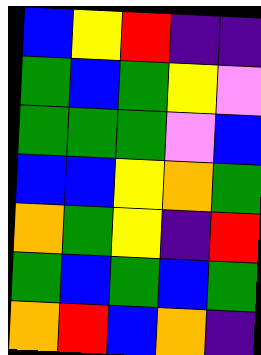[["blue", "yellow", "red", "indigo", "indigo"], ["green", "blue", "green", "yellow", "violet"], ["green", "green", "green", "violet", "blue"], ["blue", "blue", "yellow", "orange", "green"], ["orange", "green", "yellow", "indigo", "red"], ["green", "blue", "green", "blue", "green"], ["orange", "red", "blue", "orange", "indigo"]]